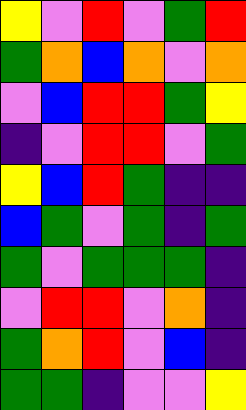[["yellow", "violet", "red", "violet", "green", "red"], ["green", "orange", "blue", "orange", "violet", "orange"], ["violet", "blue", "red", "red", "green", "yellow"], ["indigo", "violet", "red", "red", "violet", "green"], ["yellow", "blue", "red", "green", "indigo", "indigo"], ["blue", "green", "violet", "green", "indigo", "green"], ["green", "violet", "green", "green", "green", "indigo"], ["violet", "red", "red", "violet", "orange", "indigo"], ["green", "orange", "red", "violet", "blue", "indigo"], ["green", "green", "indigo", "violet", "violet", "yellow"]]